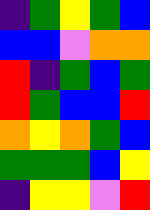[["indigo", "green", "yellow", "green", "blue"], ["blue", "blue", "violet", "orange", "orange"], ["red", "indigo", "green", "blue", "green"], ["red", "green", "blue", "blue", "red"], ["orange", "yellow", "orange", "green", "blue"], ["green", "green", "green", "blue", "yellow"], ["indigo", "yellow", "yellow", "violet", "red"]]